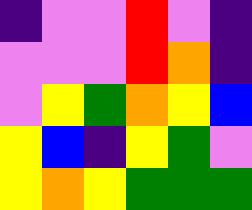[["indigo", "violet", "violet", "red", "violet", "indigo"], ["violet", "violet", "violet", "red", "orange", "indigo"], ["violet", "yellow", "green", "orange", "yellow", "blue"], ["yellow", "blue", "indigo", "yellow", "green", "violet"], ["yellow", "orange", "yellow", "green", "green", "green"]]